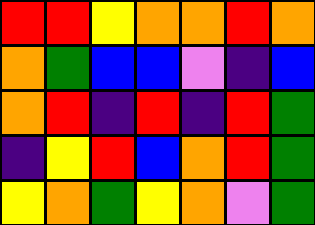[["red", "red", "yellow", "orange", "orange", "red", "orange"], ["orange", "green", "blue", "blue", "violet", "indigo", "blue"], ["orange", "red", "indigo", "red", "indigo", "red", "green"], ["indigo", "yellow", "red", "blue", "orange", "red", "green"], ["yellow", "orange", "green", "yellow", "orange", "violet", "green"]]